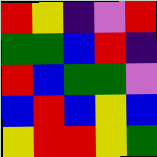[["red", "yellow", "indigo", "violet", "red"], ["green", "green", "blue", "red", "indigo"], ["red", "blue", "green", "green", "violet"], ["blue", "red", "blue", "yellow", "blue"], ["yellow", "red", "red", "yellow", "green"]]